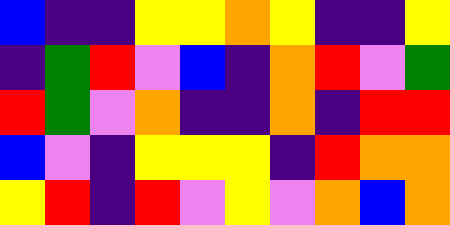[["blue", "indigo", "indigo", "yellow", "yellow", "orange", "yellow", "indigo", "indigo", "yellow"], ["indigo", "green", "red", "violet", "blue", "indigo", "orange", "red", "violet", "green"], ["red", "green", "violet", "orange", "indigo", "indigo", "orange", "indigo", "red", "red"], ["blue", "violet", "indigo", "yellow", "yellow", "yellow", "indigo", "red", "orange", "orange"], ["yellow", "red", "indigo", "red", "violet", "yellow", "violet", "orange", "blue", "orange"]]